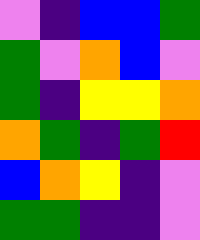[["violet", "indigo", "blue", "blue", "green"], ["green", "violet", "orange", "blue", "violet"], ["green", "indigo", "yellow", "yellow", "orange"], ["orange", "green", "indigo", "green", "red"], ["blue", "orange", "yellow", "indigo", "violet"], ["green", "green", "indigo", "indigo", "violet"]]